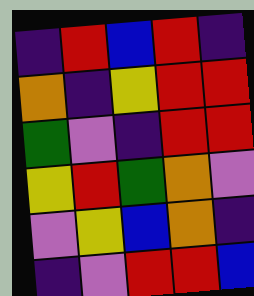[["indigo", "red", "blue", "red", "indigo"], ["orange", "indigo", "yellow", "red", "red"], ["green", "violet", "indigo", "red", "red"], ["yellow", "red", "green", "orange", "violet"], ["violet", "yellow", "blue", "orange", "indigo"], ["indigo", "violet", "red", "red", "blue"]]